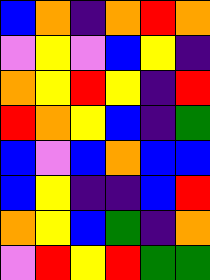[["blue", "orange", "indigo", "orange", "red", "orange"], ["violet", "yellow", "violet", "blue", "yellow", "indigo"], ["orange", "yellow", "red", "yellow", "indigo", "red"], ["red", "orange", "yellow", "blue", "indigo", "green"], ["blue", "violet", "blue", "orange", "blue", "blue"], ["blue", "yellow", "indigo", "indigo", "blue", "red"], ["orange", "yellow", "blue", "green", "indigo", "orange"], ["violet", "red", "yellow", "red", "green", "green"]]